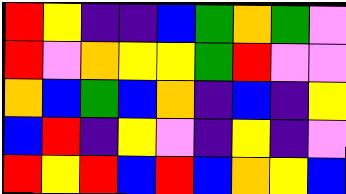[["red", "yellow", "indigo", "indigo", "blue", "green", "orange", "green", "violet"], ["red", "violet", "orange", "yellow", "yellow", "green", "red", "violet", "violet"], ["orange", "blue", "green", "blue", "orange", "indigo", "blue", "indigo", "yellow"], ["blue", "red", "indigo", "yellow", "violet", "indigo", "yellow", "indigo", "violet"], ["red", "yellow", "red", "blue", "red", "blue", "orange", "yellow", "blue"]]